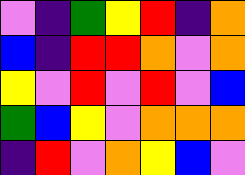[["violet", "indigo", "green", "yellow", "red", "indigo", "orange"], ["blue", "indigo", "red", "red", "orange", "violet", "orange"], ["yellow", "violet", "red", "violet", "red", "violet", "blue"], ["green", "blue", "yellow", "violet", "orange", "orange", "orange"], ["indigo", "red", "violet", "orange", "yellow", "blue", "violet"]]